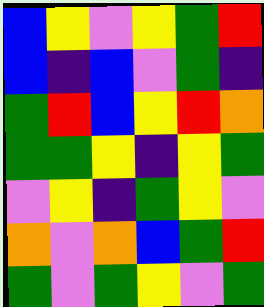[["blue", "yellow", "violet", "yellow", "green", "red"], ["blue", "indigo", "blue", "violet", "green", "indigo"], ["green", "red", "blue", "yellow", "red", "orange"], ["green", "green", "yellow", "indigo", "yellow", "green"], ["violet", "yellow", "indigo", "green", "yellow", "violet"], ["orange", "violet", "orange", "blue", "green", "red"], ["green", "violet", "green", "yellow", "violet", "green"]]